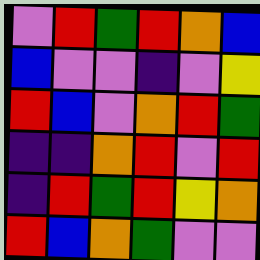[["violet", "red", "green", "red", "orange", "blue"], ["blue", "violet", "violet", "indigo", "violet", "yellow"], ["red", "blue", "violet", "orange", "red", "green"], ["indigo", "indigo", "orange", "red", "violet", "red"], ["indigo", "red", "green", "red", "yellow", "orange"], ["red", "blue", "orange", "green", "violet", "violet"]]